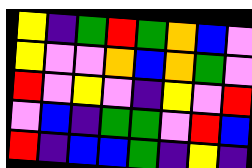[["yellow", "indigo", "green", "red", "green", "orange", "blue", "violet"], ["yellow", "violet", "violet", "orange", "blue", "orange", "green", "violet"], ["red", "violet", "yellow", "violet", "indigo", "yellow", "violet", "red"], ["violet", "blue", "indigo", "green", "green", "violet", "red", "blue"], ["red", "indigo", "blue", "blue", "green", "indigo", "yellow", "indigo"]]